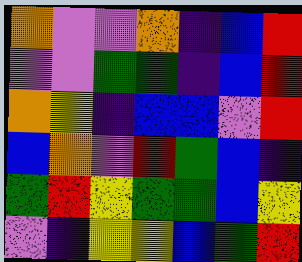[["orange", "violet", "violet", "orange", "indigo", "blue", "red"], ["violet", "violet", "green", "green", "indigo", "blue", "red"], ["orange", "yellow", "indigo", "blue", "blue", "violet", "red"], ["blue", "orange", "violet", "red", "green", "blue", "indigo"], ["green", "red", "yellow", "green", "green", "blue", "yellow"], ["violet", "indigo", "yellow", "yellow", "blue", "green", "red"]]